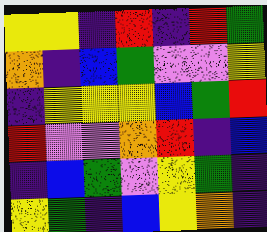[["yellow", "yellow", "indigo", "red", "indigo", "red", "green"], ["orange", "indigo", "blue", "green", "violet", "violet", "yellow"], ["indigo", "yellow", "yellow", "yellow", "blue", "green", "red"], ["red", "violet", "violet", "orange", "red", "indigo", "blue"], ["indigo", "blue", "green", "violet", "yellow", "green", "indigo"], ["yellow", "green", "indigo", "blue", "yellow", "orange", "indigo"]]